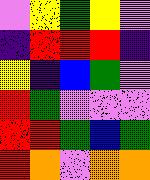[["violet", "yellow", "green", "yellow", "violet"], ["indigo", "red", "red", "red", "indigo"], ["yellow", "indigo", "blue", "green", "violet"], ["red", "green", "violet", "violet", "violet"], ["red", "red", "green", "blue", "green"], ["red", "orange", "violet", "orange", "orange"]]